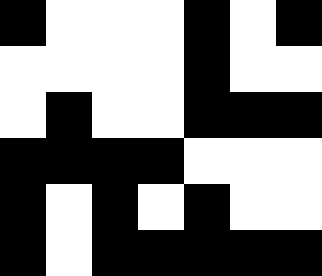[["black", "white", "white", "white", "black", "white", "black"], ["white", "white", "white", "white", "black", "white", "white"], ["white", "black", "white", "white", "black", "black", "black"], ["black", "black", "black", "black", "white", "white", "white"], ["black", "white", "black", "white", "black", "white", "white"], ["black", "white", "black", "black", "black", "black", "black"]]